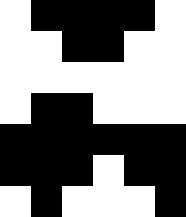[["white", "black", "black", "black", "black", "white"], ["white", "white", "black", "black", "white", "white"], ["white", "white", "white", "white", "white", "white"], ["white", "black", "black", "white", "white", "white"], ["black", "black", "black", "black", "black", "black"], ["black", "black", "black", "white", "black", "black"], ["white", "black", "white", "white", "white", "black"]]